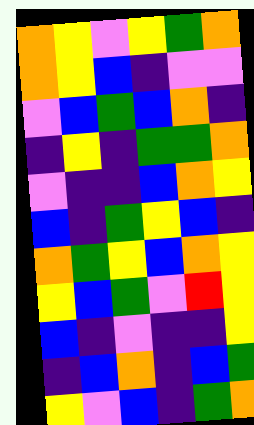[["orange", "yellow", "violet", "yellow", "green", "orange"], ["orange", "yellow", "blue", "indigo", "violet", "violet"], ["violet", "blue", "green", "blue", "orange", "indigo"], ["indigo", "yellow", "indigo", "green", "green", "orange"], ["violet", "indigo", "indigo", "blue", "orange", "yellow"], ["blue", "indigo", "green", "yellow", "blue", "indigo"], ["orange", "green", "yellow", "blue", "orange", "yellow"], ["yellow", "blue", "green", "violet", "red", "yellow"], ["blue", "indigo", "violet", "indigo", "indigo", "yellow"], ["indigo", "blue", "orange", "indigo", "blue", "green"], ["yellow", "violet", "blue", "indigo", "green", "orange"]]